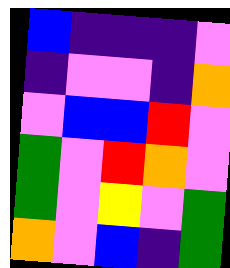[["blue", "indigo", "indigo", "indigo", "violet"], ["indigo", "violet", "violet", "indigo", "orange"], ["violet", "blue", "blue", "red", "violet"], ["green", "violet", "red", "orange", "violet"], ["green", "violet", "yellow", "violet", "green"], ["orange", "violet", "blue", "indigo", "green"]]